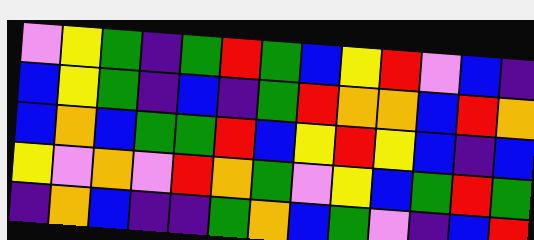[["violet", "yellow", "green", "indigo", "green", "red", "green", "blue", "yellow", "red", "violet", "blue", "indigo"], ["blue", "yellow", "green", "indigo", "blue", "indigo", "green", "red", "orange", "orange", "blue", "red", "orange"], ["blue", "orange", "blue", "green", "green", "red", "blue", "yellow", "red", "yellow", "blue", "indigo", "blue"], ["yellow", "violet", "orange", "violet", "red", "orange", "green", "violet", "yellow", "blue", "green", "red", "green"], ["indigo", "orange", "blue", "indigo", "indigo", "green", "orange", "blue", "green", "violet", "indigo", "blue", "red"]]